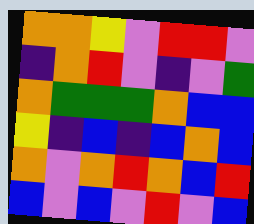[["orange", "orange", "yellow", "violet", "red", "red", "violet"], ["indigo", "orange", "red", "violet", "indigo", "violet", "green"], ["orange", "green", "green", "green", "orange", "blue", "blue"], ["yellow", "indigo", "blue", "indigo", "blue", "orange", "blue"], ["orange", "violet", "orange", "red", "orange", "blue", "red"], ["blue", "violet", "blue", "violet", "red", "violet", "blue"]]